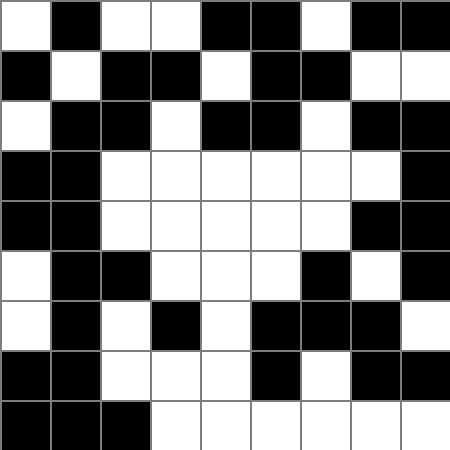[["white", "black", "white", "white", "black", "black", "white", "black", "black"], ["black", "white", "black", "black", "white", "black", "black", "white", "white"], ["white", "black", "black", "white", "black", "black", "white", "black", "black"], ["black", "black", "white", "white", "white", "white", "white", "white", "black"], ["black", "black", "white", "white", "white", "white", "white", "black", "black"], ["white", "black", "black", "white", "white", "white", "black", "white", "black"], ["white", "black", "white", "black", "white", "black", "black", "black", "white"], ["black", "black", "white", "white", "white", "black", "white", "black", "black"], ["black", "black", "black", "white", "white", "white", "white", "white", "white"]]